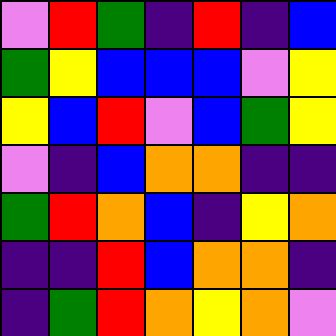[["violet", "red", "green", "indigo", "red", "indigo", "blue"], ["green", "yellow", "blue", "blue", "blue", "violet", "yellow"], ["yellow", "blue", "red", "violet", "blue", "green", "yellow"], ["violet", "indigo", "blue", "orange", "orange", "indigo", "indigo"], ["green", "red", "orange", "blue", "indigo", "yellow", "orange"], ["indigo", "indigo", "red", "blue", "orange", "orange", "indigo"], ["indigo", "green", "red", "orange", "yellow", "orange", "violet"]]